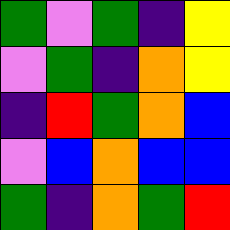[["green", "violet", "green", "indigo", "yellow"], ["violet", "green", "indigo", "orange", "yellow"], ["indigo", "red", "green", "orange", "blue"], ["violet", "blue", "orange", "blue", "blue"], ["green", "indigo", "orange", "green", "red"]]